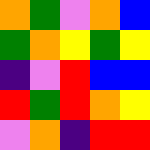[["orange", "green", "violet", "orange", "blue"], ["green", "orange", "yellow", "green", "yellow"], ["indigo", "violet", "red", "blue", "blue"], ["red", "green", "red", "orange", "yellow"], ["violet", "orange", "indigo", "red", "red"]]